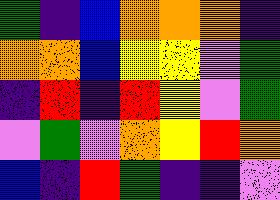[["green", "indigo", "blue", "orange", "orange", "orange", "indigo"], ["orange", "orange", "blue", "yellow", "yellow", "violet", "green"], ["indigo", "red", "indigo", "red", "yellow", "violet", "green"], ["violet", "green", "violet", "orange", "yellow", "red", "orange"], ["blue", "indigo", "red", "green", "indigo", "indigo", "violet"]]